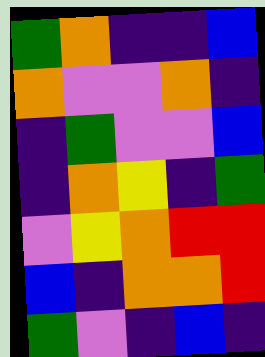[["green", "orange", "indigo", "indigo", "blue"], ["orange", "violet", "violet", "orange", "indigo"], ["indigo", "green", "violet", "violet", "blue"], ["indigo", "orange", "yellow", "indigo", "green"], ["violet", "yellow", "orange", "red", "red"], ["blue", "indigo", "orange", "orange", "red"], ["green", "violet", "indigo", "blue", "indigo"]]